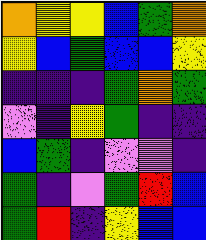[["orange", "yellow", "yellow", "blue", "green", "orange"], ["yellow", "blue", "green", "blue", "blue", "yellow"], ["indigo", "indigo", "indigo", "green", "orange", "green"], ["violet", "indigo", "yellow", "green", "indigo", "indigo"], ["blue", "green", "indigo", "violet", "violet", "indigo"], ["green", "indigo", "violet", "green", "red", "blue"], ["green", "red", "indigo", "yellow", "blue", "blue"]]